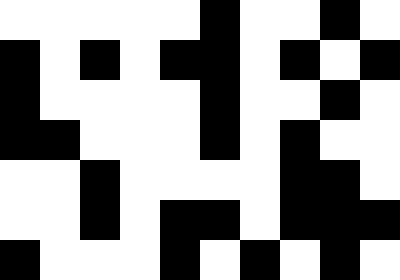[["white", "white", "white", "white", "white", "black", "white", "white", "black", "white"], ["black", "white", "black", "white", "black", "black", "white", "black", "white", "black"], ["black", "white", "white", "white", "white", "black", "white", "white", "black", "white"], ["black", "black", "white", "white", "white", "black", "white", "black", "white", "white"], ["white", "white", "black", "white", "white", "white", "white", "black", "black", "white"], ["white", "white", "black", "white", "black", "black", "white", "black", "black", "black"], ["black", "white", "white", "white", "black", "white", "black", "white", "black", "white"]]